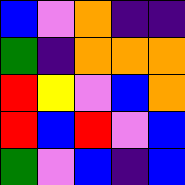[["blue", "violet", "orange", "indigo", "indigo"], ["green", "indigo", "orange", "orange", "orange"], ["red", "yellow", "violet", "blue", "orange"], ["red", "blue", "red", "violet", "blue"], ["green", "violet", "blue", "indigo", "blue"]]